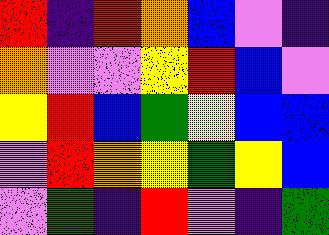[["red", "indigo", "red", "orange", "blue", "violet", "indigo"], ["orange", "violet", "violet", "yellow", "red", "blue", "violet"], ["yellow", "red", "blue", "green", "yellow", "blue", "blue"], ["violet", "red", "orange", "yellow", "green", "yellow", "blue"], ["violet", "green", "indigo", "red", "violet", "indigo", "green"]]